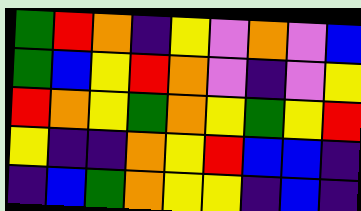[["green", "red", "orange", "indigo", "yellow", "violet", "orange", "violet", "blue"], ["green", "blue", "yellow", "red", "orange", "violet", "indigo", "violet", "yellow"], ["red", "orange", "yellow", "green", "orange", "yellow", "green", "yellow", "red"], ["yellow", "indigo", "indigo", "orange", "yellow", "red", "blue", "blue", "indigo"], ["indigo", "blue", "green", "orange", "yellow", "yellow", "indigo", "blue", "indigo"]]